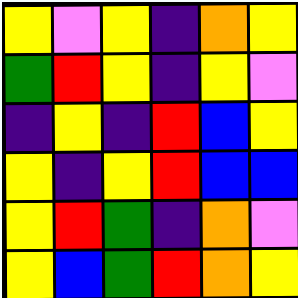[["yellow", "violet", "yellow", "indigo", "orange", "yellow"], ["green", "red", "yellow", "indigo", "yellow", "violet"], ["indigo", "yellow", "indigo", "red", "blue", "yellow"], ["yellow", "indigo", "yellow", "red", "blue", "blue"], ["yellow", "red", "green", "indigo", "orange", "violet"], ["yellow", "blue", "green", "red", "orange", "yellow"]]